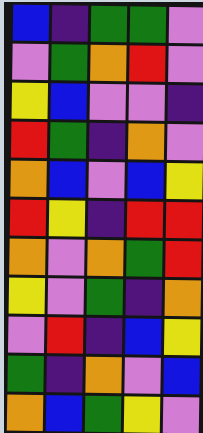[["blue", "indigo", "green", "green", "violet"], ["violet", "green", "orange", "red", "violet"], ["yellow", "blue", "violet", "violet", "indigo"], ["red", "green", "indigo", "orange", "violet"], ["orange", "blue", "violet", "blue", "yellow"], ["red", "yellow", "indigo", "red", "red"], ["orange", "violet", "orange", "green", "red"], ["yellow", "violet", "green", "indigo", "orange"], ["violet", "red", "indigo", "blue", "yellow"], ["green", "indigo", "orange", "violet", "blue"], ["orange", "blue", "green", "yellow", "violet"]]